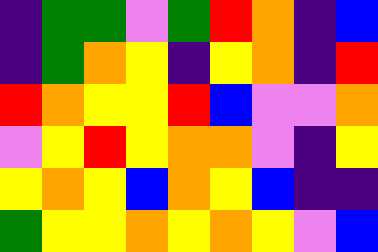[["indigo", "green", "green", "violet", "green", "red", "orange", "indigo", "blue"], ["indigo", "green", "orange", "yellow", "indigo", "yellow", "orange", "indigo", "red"], ["red", "orange", "yellow", "yellow", "red", "blue", "violet", "violet", "orange"], ["violet", "yellow", "red", "yellow", "orange", "orange", "violet", "indigo", "yellow"], ["yellow", "orange", "yellow", "blue", "orange", "yellow", "blue", "indigo", "indigo"], ["green", "yellow", "yellow", "orange", "yellow", "orange", "yellow", "violet", "blue"]]